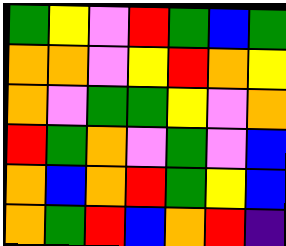[["green", "yellow", "violet", "red", "green", "blue", "green"], ["orange", "orange", "violet", "yellow", "red", "orange", "yellow"], ["orange", "violet", "green", "green", "yellow", "violet", "orange"], ["red", "green", "orange", "violet", "green", "violet", "blue"], ["orange", "blue", "orange", "red", "green", "yellow", "blue"], ["orange", "green", "red", "blue", "orange", "red", "indigo"]]